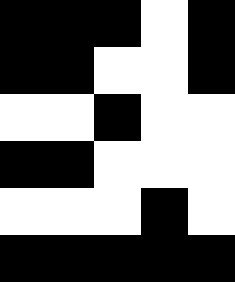[["black", "black", "black", "white", "black"], ["black", "black", "white", "white", "black"], ["white", "white", "black", "white", "white"], ["black", "black", "white", "white", "white"], ["white", "white", "white", "black", "white"], ["black", "black", "black", "black", "black"]]